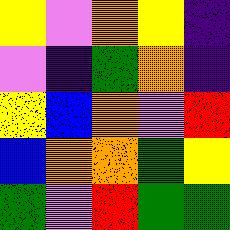[["yellow", "violet", "orange", "yellow", "indigo"], ["violet", "indigo", "green", "orange", "indigo"], ["yellow", "blue", "orange", "violet", "red"], ["blue", "orange", "orange", "green", "yellow"], ["green", "violet", "red", "green", "green"]]